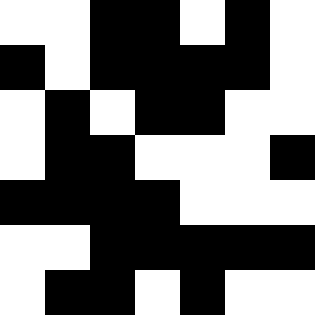[["white", "white", "black", "black", "white", "black", "white"], ["black", "white", "black", "black", "black", "black", "white"], ["white", "black", "white", "black", "black", "white", "white"], ["white", "black", "black", "white", "white", "white", "black"], ["black", "black", "black", "black", "white", "white", "white"], ["white", "white", "black", "black", "black", "black", "black"], ["white", "black", "black", "white", "black", "white", "white"]]